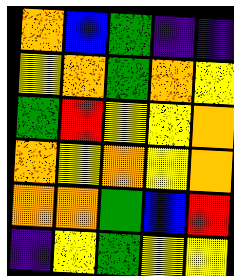[["orange", "blue", "green", "indigo", "indigo"], ["yellow", "orange", "green", "orange", "yellow"], ["green", "red", "yellow", "yellow", "orange"], ["orange", "yellow", "orange", "yellow", "orange"], ["orange", "orange", "green", "blue", "red"], ["indigo", "yellow", "green", "yellow", "yellow"]]